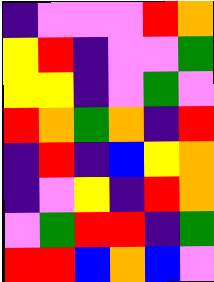[["indigo", "violet", "violet", "violet", "red", "orange"], ["yellow", "red", "indigo", "violet", "violet", "green"], ["yellow", "yellow", "indigo", "violet", "green", "violet"], ["red", "orange", "green", "orange", "indigo", "red"], ["indigo", "red", "indigo", "blue", "yellow", "orange"], ["indigo", "violet", "yellow", "indigo", "red", "orange"], ["violet", "green", "red", "red", "indigo", "green"], ["red", "red", "blue", "orange", "blue", "violet"]]